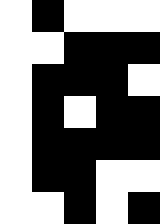[["white", "black", "white", "white", "white"], ["white", "white", "black", "black", "black"], ["white", "black", "black", "black", "white"], ["white", "black", "white", "black", "black"], ["white", "black", "black", "black", "black"], ["white", "black", "black", "white", "white"], ["white", "white", "black", "white", "black"]]